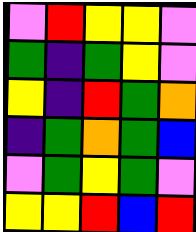[["violet", "red", "yellow", "yellow", "violet"], ["green", "indigo", "green", "yellow", "violet"], ["yellow", "indigo", "red", "green", "orange"], ["indigo", "green", "orange", "green", "blue"], ["violet", "green", "yellow", "green", "violet"], ["yellow", "yellow", "red", "blue", "red"]]